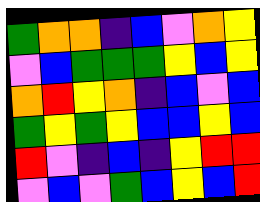[["green", "orange", "orange", "indigo", "blue", "violet", "orange", "yellow"], ["violet", "blue", "green", "green", "green", "yellow", "blue", "yellow"], ["orange", "red", "yellow", "orange", "indigo", "blue", "violet", "blue"], ["green", "yellow", "green", "yellow", "blue", "blue", "yellow", "blue"], ["red", "violet", "indigo", "blue", "indigo", "yellow", "red", "red"], ["violet", "blue", "violet", "green", "blue", "yellow", "blue", "red"]]